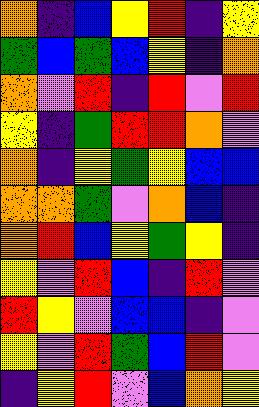[["orange", "indigo", "blue", "yellow", "red", "indigo", "yellow"], ["green", "blue", "green", "blue", "yellow", "indigo", "orange"], ["orange", "violet", "red", "indigo", "red", "violet", "red"], ["yellow", "indigo", "green", "red", "red", "orange", "violet"], ["orange", "indigo", "yellow", "green", "yellow", "blue", "blue"], ["orange", "orange", "green", "violet", "orange", "blue", "indigo"], ["orange", "red", "blue", "yellow", "green", "yellow", "indigo"], ["yellow", "violet", "red", "blue", "indigo", "red", "violet"], ["red", "yellow", "violet", "blue", "blue", "indigo", "violet"], ["yellow", "violet", "red", "green", "blue", "red", "violet"], ["indigo", "yellow", "red", "violet", "blue", "orange", "yellow"]]